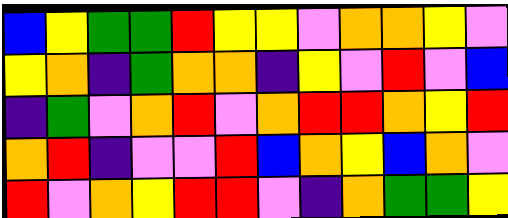[["blue", "yellow", "green", "green", "red", "yellow", "yellow", "violet", "orange", "orange", "yellow", "violet"], ["yellow", "orange", "indigo", "green", "orange", "orange", "indigo", "yellow", "violet", "red", "violet", "blue"], ["indigo", "green", "violet", "orange", "red", "violet", "orange", "red", "red", "orange", "yellow", "red"], ["orange", "red", "indigo", "violet", "violet", "red", "blue", "orange", "yellow", "blue", "orange", "violet"], ["red", "violet", "orange", "yellow", "red", "red", "violet", "indigo", "orange", "green", "green", "yellow"]]